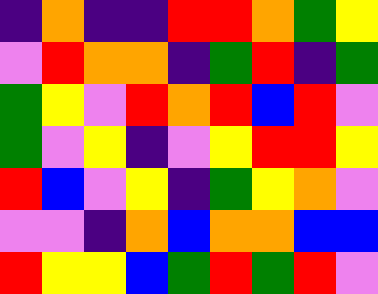[["indigo", "orange", "indigo", "indigo", "red", "red", "orange", "green", "yellow"], ["violet", "red", "orange", "orange", "indigo", "green", "red", "indigo", "green"], ["green", "yellow", "violet", "red", "orange", "red", "blue", "red", "violet"], ["green", "violet", "yellow", "indigo", "violet", "yellow", "red", "red", "yellow"], ["red", "blue", "violet", "yellow", "indigo", "green", "yellow", "orange", "violet"], ["violet", "violet", "indigo", "orange", "blue", "orange", "orange", "blue", "blue"], ["red", "yellow", "yellow", "blue", "green", "red", "green", "red", "violet"]]